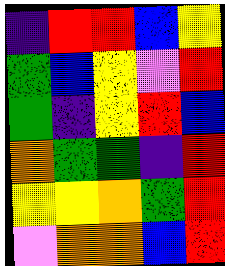[["indigo", "red", "red", "blue", "yellow"], ["green", "blue", "yellow", "violet", "red"], ["green", "indigo", "yellow", "red", "blue"], ["orange", "green", "green", "indigo", "red"], ["yellow", "yellow", "orange", "green", "red"], ["violet", "orange", "orange", "blue", "red"]]